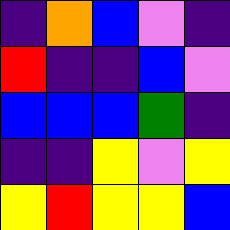[["indigo", "orange", "blue", "violet", "indigo"], ["red", "indigo", "indigo", "blue", "violet"], ["blue", "blue", "blue", "green", "indigo"], ["indigo", "indigo", "yellow", "violet", "yellow"], ["yellow", "red", "yellow", "yellow", "blue"]]